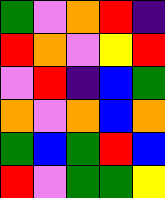[["green", "violet", "orange", "red", "indigo"], ["red", "orange", "violet", "yellow", "red"], ["violet", "red", "indigo", "blue", "green"], ["orange", "violet", "orange", "blue", "orange"], ["green", "blue", "green", "red", "blue"], ["red", "violet", "green", "green", "yellow"]]